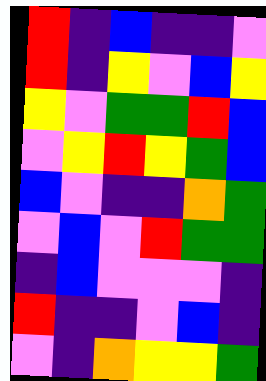[["red", "indigo", "blue", "indigo", "indigo", "violet"], ["red", "indigo", "yellow", "violet", "blue", "yellow"], ["yellow", "violet", "green", "green", "red", "blue"], ["violet", "yellow", "red", "yellow", "green", "blue"], ["blue", "violet", "indigo", "indigo", "orange", "green"], ["violet", "blue", "violet", "red", "green", "green"], ["indigo", "blue", "violet", "violet", "violet", "indigo"], ["red", "indigo", "indigo", "violet", "blue", "indigo"], ["violet", "indigo", "orange", "yellow", "yellow", "green"]]